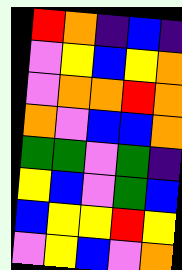[["red", "orange", "indigo", "blue", "indigo"], ["violet", "yellow", "blue", "yellow", "orange"], ["violet", "orange", "orange", "red", "orange"], ["orange", "violet", "blue", "blue", "orange"], ["green", "green", "violet", "green", "indigo"], ["yellow", "blue", "violet", "green", "blue"], ["blue", "yellow", "yellow", "red", "yellow"], ["violet", "yellow", "blue", "violet", "orange"]]